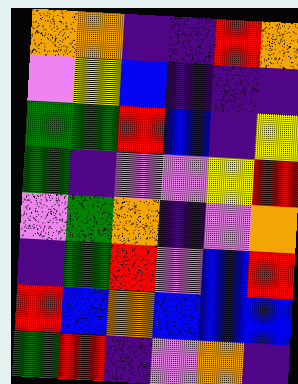[["orange", "orange", "indigo", "indigo", "red", "orange"], ["violet", "yellow", "blue", "indigo", "indigo", "indigo"], ["green", "green", "red", "blue", "indigo", "yellow"], ["green", "indigo", "violet", "violet", "yellow", "red"], ["violet", "green", "orange", "indigo", "violet", "orange"], ["indigo", "green", "red", "violet", "blue", "red"], ["red", "blue", "orange", "blue", "blue", "blue"], ["green", "red", "indigo", "violet", "orange", "indigo"]]